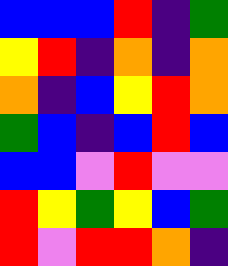[["blue", "blue", "blue", "red", "indigo", "green"], ["yellow", "red", "indigo", "orange", "indigo", "orange"], ["orange", "indigo", "blue", "yellow", "red", "orange"], ["green", "blue", "indigo", "blue", "red", "blue"], ["blue", "blue", "violet", "red", "violet", "violet"], ["red", "yellow", "green", "yellow", "blue", "green"], ["red", "violet", "red", "red", "orange", "indigo"]]